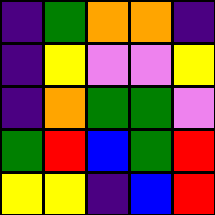[["indigo", "green", "orange", "orange", "indigo"], ["indigo", "yellow", "violet", "violet", "yellow"], ["indigo", "orange", "green", "green", "violet"], ["green", "red", "blue", "green", "red"], ["yellow", "yellow", "indigo", "blue", "red"]]